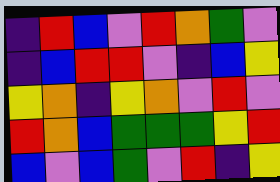[["indigo", "red", "blue", "violet", "red", "orange", "green", "violet"], ["indigo", "blue", "red", "red", "violet", "indigo", "blue", "yellow"], ["yellow", "orange", "indigo", "yellow", "orange", "violet", "red", "violet"], ["red", "orange", "blue", "green", "green", "green", "yellow", "red"], ["blue", "violet", "blue", "green", "violet", "red", "indigo", "yellow"]]